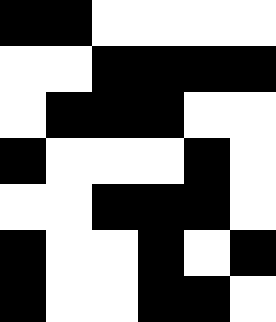[["black", "black", "white", "white", "white", "white"], ["white", "white", "black", "black", "black", "black"], ["white", "black", "black", "black", "white", "white"], ["black", "white", "white", "white", "black", "white"], ["white", "white", "black", "black", "black", "white"], ["black", "white", "white", "black", "white", "black"], ["black", "white", "white", "black", "black", "white"]]